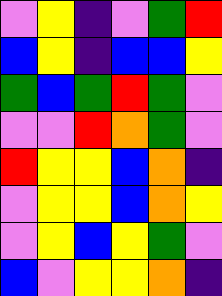[["violet", "yellow", "indigo", "violet", "green", "red"], ["blue", "yellow", "indigo", "blue", "blue", "yellow"], ["green", "blue", "green", "red", "green", "violet"], ["violet", "violet", "red", "orange", "green", "violet"], ["red", "yellow", "yellow", "blue", "orange", "indigo"], ["violet", "yellow", "yellow", "blue", "orange", "yellow"], ["violet", "yellow", "blue", "yellow", "green", "violet"], ["blue", "violet", "yellow", "yellow", "orange", "indigo"]]